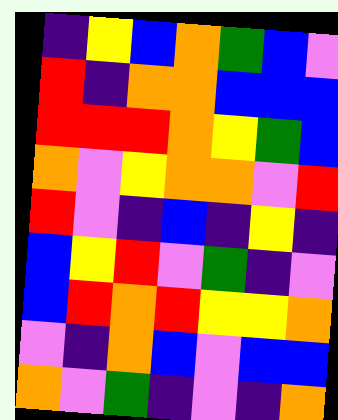[["indigo", "yellow", "blue", "orange", "green", "blue", "violet"], ["red", "indigo", "orange", "orange", "blue", "blue", "blue"], ["red", "red", "red", "orange", "yellow", "green", "blue"], ["orange", "violet", "yellow", "orange", "orange", "violet", "red"], ["red", "violet", "indigo", "blue", "indigo", "yellow", "indigo"], ["blue", "yellow", "red", "violet", "green", "indigo", "violet"], ["blue", "red", "orange", "red", "yellow", "yellow", "orange"], ["violet", "indigo", "orange", "blue", "violet", "blue", "blue"], ["orange", "violet", "green", "indigo", "violet", "indigo", "orange"]]